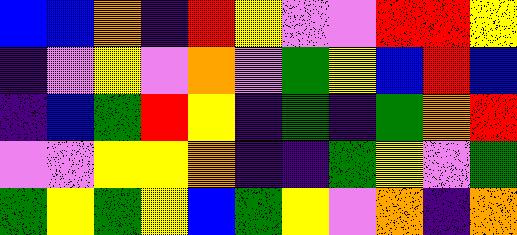[["blue", "blue", "orange", "indigo", "red", "yellow", "violet", "violet", "red", "red", "yellow"], ["indigo", "violet", "yellow", "violet", "orange", "violet", "green", "yellow", "blue", "red", "blue"], ["indigo", "blue", "green", "red", "yellow", "indigo", "green", "indigo", "green", "orange", "red"], ["violet", "violet", "yellow", "yellow", "orange", "indigo", "indigo", "green", "yellow", "violet", "green"], ["green", "yellow", "green", "yellow", "blue", "green", "yellow", "violet", "orange", "indigo", "orange"]]